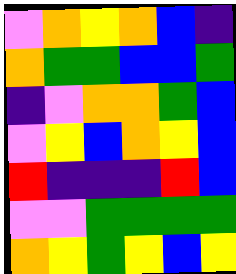[["violet", "orange", "yellow", "orange", "blue", "indigo"], ["orange", "green", "green", "blue", "blue", "green"], ["indigo", "violet", "orange", "orange", "green", "blue"], ["violet", "yellow", "blue", "orange", "yellow", "blue"], ["red", "indigo", "indigo", "indigo", "red", "blue"], ["violet", "violet", "green", "green", "green", "green"], ["orange", "yellow", "green", "yellow", "blue", "yellow"]]